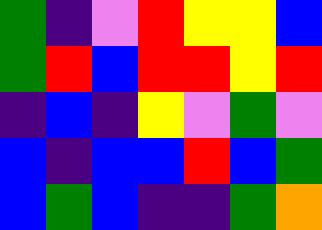[["green", "indigo", "violet", "red", "yellow", "yellow", "blue"], ["green", "red", "blue", "red", "red", "yellow", "red"], ["indigo", "blue", "indigo", "yellow", "violet", "green", "violet"], ["blue", "indigo", "blue", "blue", "red", "blue", "green"], ["blue", "green", "blue", "indigo", "indigo", "green", "orange"]]